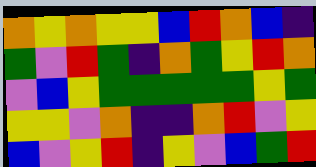[["orange", "yellow", "orange", "yellow", "yellow", "blue", "red", "orange", "blue", "indigo"], ["green", "violet", "red", "green", "indigo", "orange", "green", "yellow", "red", "orange"], ["violet", "blue", "yellow", "green", "green", "green", "green", "green", "yellow", "green"], ["yellow", "yellow", "violet", "orange", "indigo", "indigo", "orange", "red", "violet", "yellow"], ["blue", "violet", "yellow", "red", "indigo", "yellow", "violet", "blue", "green", "red"]]